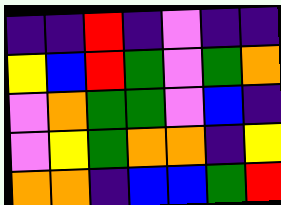[["indigo", "indigo", "red", "indigo", "violet", "indigo", "indigo"], ["yellow", "blue", "red", "green", "violet", "green", "orange"], ["violet", "orange", "green", "green", "violet", "blue", "indigo"], ["violet", "yellow", "green", "orange", "orange", "indigo", "yellow"], ["orange", "orange", "indigo", "blue", "blue", "green", "red"]]